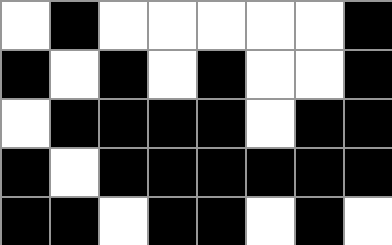[["white", "black", "white", "white", "white", "white", "white", "black"], ["black", "white", "black", "white", "black", "white", "white", "black"], ["white", "black", "black", "black", "black", "white", "black", "black"], ["black", "white", "black", "black", "black", "black", "black", "black"], ["black", "black", "white", "black", "black", "white", "black", "white"]]